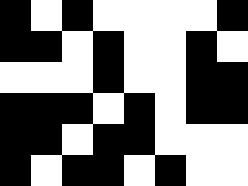[["black", "white", "black", "white", "white", "white", "white", "black"], ["black", "black", "white", "black", "white", "white", "black", "white"], ["white", "white", "white", "black", "white", "white", "black", "black"], ["black", "black", "black", "white", "black", "white", "black", "black"], ["black", "black", "white", "black", "black", "white", "white", "white"], ["black", "white", "black", "black", "white", "black", "white", "white"]]